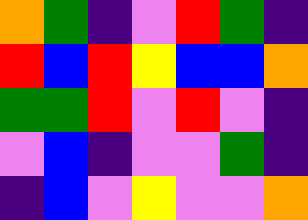[["orange", "green", "indigo", "violet", "red", "green", "indigo"], ["red", "blue", "red", "yellow", "blue", "blue", "orange"], ["green", "green", "red", "violet", "red", "violet", "indigo"], ["violet", "blue", "indigo", "violet", "violet", "green", "indigo"], ["indigo", "blue", "violet", "yellow", "violet", "violet", "orange"]]